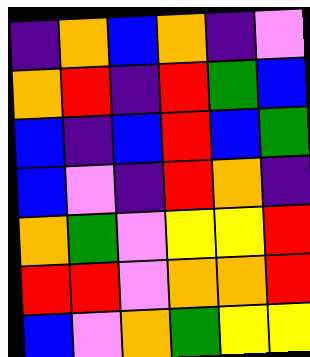[["indigo", "orange", "blue", "orange", "indigo", "violet"], ["orange", "red", "indigo", "red", "green", "blue"], ["blue", "indigo", "blue", "red", "blue", "green"], ["blue", "violet", "indigo", "red", "orange", "indigo"], ["orange", "green", "violet", "yellow", "yellow", "red"], ["red", "red", "violet", "orange", "orange", "red"], ["blue", "violet", "orange", "green", "yellow", "yellow"]]